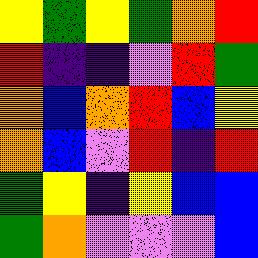[["yellow", "green", "yellow", "green", "orange", "red"], ["red", "indigo", "indigo", "violet", "red", "green"], ["orange", "blue", "orange", "red", "blue", "yellow"], ["orange", "blue", "violet", "red", "indigo", "red"], ["green", "yellow", "indigo", "yellow", "blue", "blue"], ["green", "orange", "violet", "violet", "violet", "blue"]]